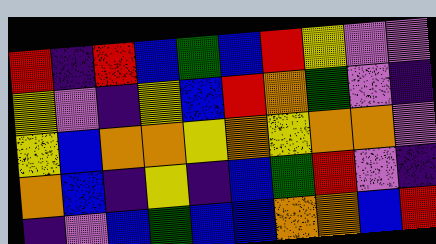[["red", "indigo", "red", "blue", "green", "blue", "red", "yellow", "violet", "violet"], ["yellow", "violet", "indigo", "yellow", "blue", "red", "orange", "green", "violet", "indigo"], ["yellow", "blue", "orange", "orange", "yellow", "orange", "yellow", "orange", "orange", "violet"], ["orange", "blue", "indigo", "yellow", "indigo", "blue", "green", "red", "violet", "indigo"], ["indigo", "violet", "blue", "green", "blue", "blue", "orange", "orange", "blue", "red"]]